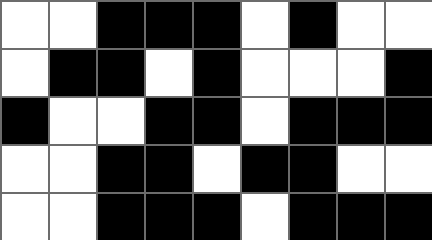[["white", "white", "black", "black", "black", "white", "black", "white", "white"], ["white", "black", "black", "white", "black", "white", "white", "white", "black"], ["black", "white", "white", "black", "black", "white", "black", "black", "black"], ["white", "white", "black", "black", "white", "black", "black", "white", "white"], ["white", "white", "black", "black", "black", "white", "black", "black", "black"]]